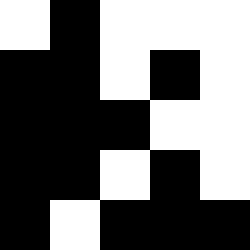[["white", "black", "white", "white", "white"], ["black", "black", "white", "black", "white"], ["black", "black", "black", "white", "white"], ["black", "black", "white", "black", "white"], ["black", "white", "black", "black", "black"]]